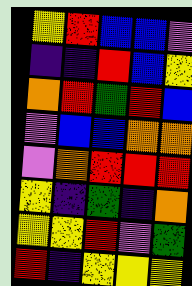[["yellow", "red", "blue", "blue", "violet"], ["indigo", "indigo", "red", "blue", "yellow"], ["orange", "red", "green", "red", "blue"], ["violet", "blue", "blue", "orange", "orange"], ["violet", "orange", "red", "red", "red"], ["yellow", "indigo", "green", "indigo", "orange"], ["yellow", "yellow", "red", "violet", "green"], ["red", "indigo", "yellow", "yellow", "yellow"]]